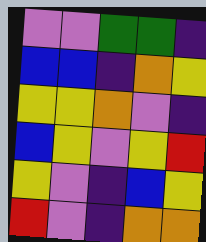[["violet", "violet", "green", "green", "indigo"], ["blue", "blue", "indigo", "orange", "yellow"], ["yellow", "yellow", "orange", "violet", "indigo"], ["blue", "yellow", "violet", "yellow", "red"], ["yellow", "violet", "indigo", "blue", "yellow"], ["red", "violet", "indigo", "orange", "orange"]]